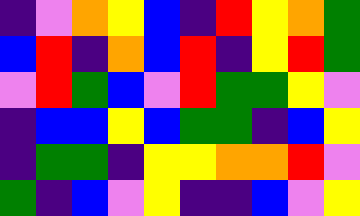[["indigo", "violet", "orange", "yellow", "blue", "indigo", "red", "yellow", "orange", "green"], ["blue", "red", "indigo", "orange", "blue", "red", "indigo", "yellow", "red", "green"], ["violet", "red", "green", "blue", "violet", "red", "green", "green", "yellow", "violet"], ["indigo", "blue", "blue", "yellow", "blue", "green", "green", "indigo", "blue", "yellow"], ["indigo", "green", "green", "indigo", "yellow", "yellow", "orange", "orange", "red", "violet"], ["green", "indigo", "blue", "violet", "yellow", "indigo", "indigo", "blue", "violet", "yellow"]]